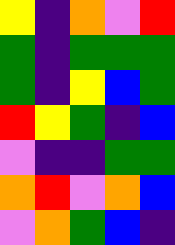[["yellow", "indigo", "orange", "violet", "red"], ["green", "indigo", "green", "green", "green"], ["green", "indigo", "yellow", "blue", "green"], ["red", "yellow", "green", "indigo", "blue"], ["violet", "indigo", "indigo", "green", "green"], ["orange", "red", "violet", "orange", "blue"], ["violet", "orange", "green", "blue", "indigo"]]